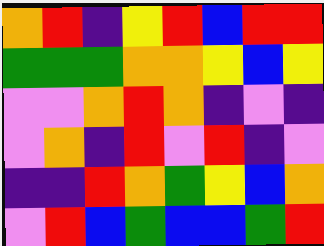[["orange", "red", "indigo", "yellow", "red", "blue", "red", "red"], ["green", "green", "green", "orange", "orange", "yellow", "blue", "yellow"], ["violet", "violet", "orange", "red", "orange", "indigo", "violet", "indigo"], ["violet", "orange", "indigo", "red", "violet", "red", "indigo", "violet"], ["indigo", "indigo", "red", "orange", "green", "yellow", "blue", "orange"], ["violet", "red", "blue", "green", "blue", "blue", "green", "red"]]